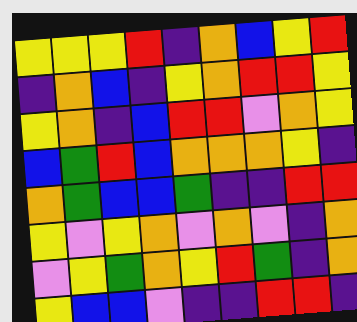[["yellow", "yellow", "yellow", "red", "indigo", "orange", "blue", "yellow", "red"], ["indigo", "orange", "blue", "indigo", "yellow", "orange", "red", "red", "yellow"], ["yellow", "orange", "indigo", "blue", "red", "red", "violet", "orange", "yellow"], ["blue", "green", "red", "blue", "orange", "orange", "orange", "yellow", "indigo"], ["orange", "green", "blue", "blue", "green", "indigo", "indigo", "red", "red"], ["yellow", "violet", "yellow", "orange", "violet", "orange", "violet", "indigo", "orange"], ["violet", "yellow", "green", "orange", "yellow", "red", "green", "indigo", "orange"], ["yellow", "blue", "blue", "violet", "indigo", "indigo", "red", "red", "indigo"]]